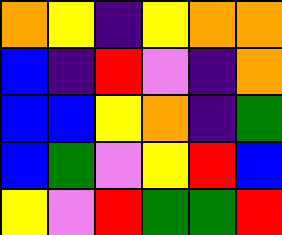[["orange", "yellow", "indigo", "yellow", "orange", "orange"], ["blue", "indigo", "red", "violet", "indigo", "orange"], ["blue", "blue", "yellow", "orange", "indigo", "green"], ["blue", "green", "violet", "yellow", "red", "blue"], ["yellow", "violet", "red", "green", "green", "red"]]